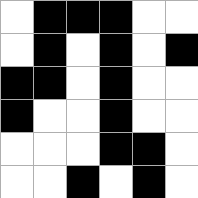[["white", "black", "black", "black", "white", "white"], ["white", "black", "white", "black", "white", "black"], ["black", "black", "white", "black", "white", "white"], ["black", "white", "white", "black", "white", "white"], ["white", "white", "white", "black", "black", "white"], ["white", "white", "black", "white", "black", "white"]]